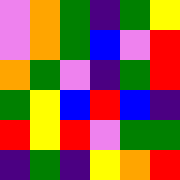[["violet", "orange", "green", "indigo", "green", "yellow"], ["violet", "orange", "green", "blue", "violet", "red"], ["orange", "green", "violet", "indigo", "green", "red"], ["green", "yellow", "blue", "red", "blue", "indigo"], ["red", "yellow", "red", "violet", "green", "green"], ["indigo", "green", "indigo", "yellow", "orange", "red"]]